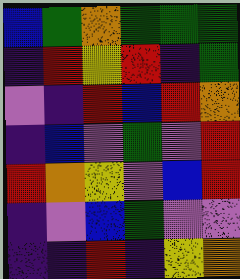[["blue", "green", "orange", "green", "green", "green"], ["indigo", "red", "yellow", "red", "indigo", "green"], ["violet", "indigo", "red", "blue", "red", "orange"], ["indigo", "blue", "violet", "green", "violet", "red"], ["red", "orange", "yellow", "violet", "blue", "red"], ["indigo", "violet", "blue", "green", "violet", "violet"], ["indigo", "indigo", "red", "indigo", "yellow", "orange"]]